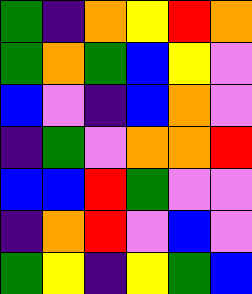[["green", "indigo", "orange", "yellow", "red", "orange"], ["green", "orange", "green", "blue", "yellow", "violet"], ["blue", "violet", "indigo", "blue", "orange", "violet"], ["indigo", "green", "violet", "orange", "orange", "red"], ["blue", "blue", "red", "green", "violet", "violet"], ["indigo", "orange", "red", "violet", "blue", "violet"], ["green", "yellow", "indigo", "yellow", "green", "blue"]]